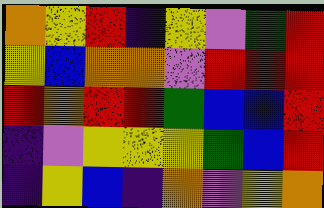[["orange", "yellow", "red", "indigo", "yellow", "violet", "green", "red"], ["yellow", "blue", "orange", "orange", "violet", "red", "red", "red"], ["red", "orange", "red", "red", "green", "blue", "blue", "red"], ["indigo", "violet", "yellow", "yellow", "yellow", "green", "blue", "red"], ["indigo", "yellow", "blue", "indigo", "orange", "violet", "yellow", "orange"]]